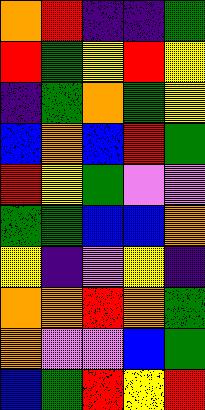[["orange", "red", "indigo", "indigo", "green"], ["red", "green", "yellow", "red", "yellow"], ["indigo", "green", "orange", "green", "yellow"], ["blue", "orange", "blue", "red", "green"], ["red", "yellow", "green", "violet", "violet"], ["green", "green", "blue", "blue", "orange"], ["yellow", "indigo", "violet", "yellow", "indigo"], ["orange", "orange", "red", "orange", "green"], ["orange", "violet", "violet", "blue", "green"], ["blue", "green", "red", "yellow", "red"]]